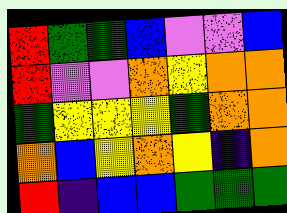[["red", "green", "green", "blue", "violet", "violet", "blue"], ["red", "violet", "violet", "orange", "yellow", "orange", "orange"], ["green", "yellow", "yellow", "yellow", "green", "orange", "orange"], ["orange", "blue", "yellow", "orange", "yellow", "indigo", "orange"], ["red", "indigo", "blue", "blue", "green", "green", "green"]]